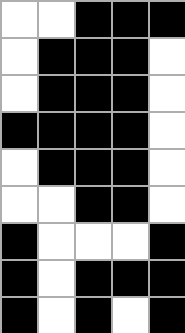[["white", "white", "black", "black", "black"], ["white", "black", "black", "black", "white"], ["white", "black", "black", "black", "white"], ["black", "black", "black", "black", "white"], ["white", "black", "black", "black", "white"], ["white", "white", "black", "black", "white"], ["black", "white", "white", "white", "black"], ["black", "white", "black", "black", "black"], ["black", "white", "black", "white", "black"]]